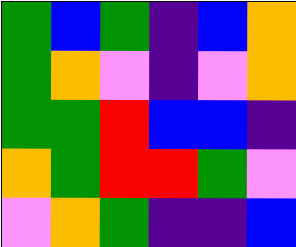[["green", "blue", "green", "indigo", "blue", "orange"], ["green", "orange", "violet", "indigo", "violet", "orange"], ["green", "green", "red", "blue", "blue", "indigo"], ["orange", "green", "red", "red", "green", "violet"], ["violet", "orange", "green", "indigo", "indigo", "blue"]]